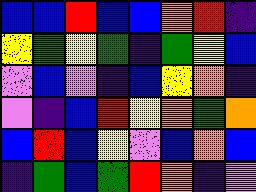[["blue", "blue", "red", "blue", "blue", "orange", "red", "indigo"], ["yellow", "green", "yellow", "green", "indigo", "green", "yellow", "blue"], ["violet", "blue", "violet", "indigo", "blue", "yellow", "orange", "indigo"], ["violet", "indigo", "blue", "red", "yellow", "orange", "green", "orange"], ["blue", "red", "blue", "yellow", "violet", "blue", "orange", "blue"], ["indigo", "green", "blue", "green", "red", "orange", "indigo", "violet"]]